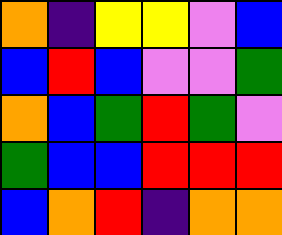[["orange", "indigo", "yellow", "yellow", "violet", "blue"], ["blue", "red", "blue", "violet", "violet", "green"], ["orange", "blue", "green", "red", "green", "violet"], ["green", "blue", "blue", "red", "red", "red"], ["blue", "orange", "red", "indigo", "orange", "orange"]]